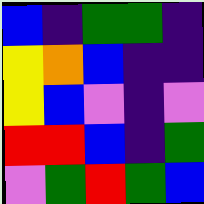[["blue", "indigo", "green", "green", "indigo"], ["yellow", "orange", "blue", "indigo", "indigo"], ["yellow", "blue", "violet", "indigo", "violet"], ["red", "red", "blue", "indigo", "green"], ["violet", "green", "red", "green", "blue"]]